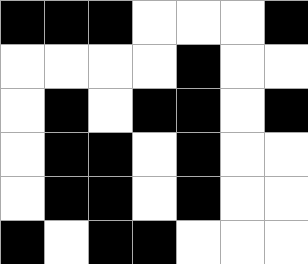[["black", "black", "black", "white", "white", "white", "black"], ["white", "white", "white", "white", "black", "white", "white"], ["white", "black", "white", "black", "black", "white", "black"], ["white", "black", "black", "white", "black", "white", "white"], ["white", "black", "black", "white", "black", "white", "white"], ["black", "white", "black", "black", "white", "white", "white"]]